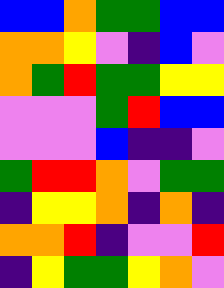[["blue", "blue", "orange", "green", "green", "blue", "blue"], ["orange", "orange", "yellow", "violet", "indigo", "blue", "violet"], ["orange", "green", "red", "green", "green", "yellow", "yellow"], ["violet", "violet", "violet", "green", "red", "blue", "blue"], ["violet", "violet", "violet", "blue", "indigo", "indigo", "violet"], ["green", "red", "red", "orange", "violet", "green", "green"], ["indigo", "yellow", "yellow", "orange", "indigo", "orange", "indigo"], ["orange", "orange", "red", "indigo", "violet", "violet", "red"], ["indigo", "yellow", "green", "green", "yellow", "orange", "violet"]]